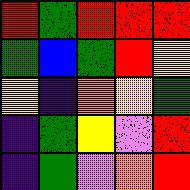[["red", "green", "red", "red", "red"], ["green", "blue", "green", "red", "yellow"], ["yellow", "indigo", "orange", "yellow", "green"], ["indigo", "green", "yellow", "violet", "red"], ["indigo", "green", "violet", "orange", "red"]]